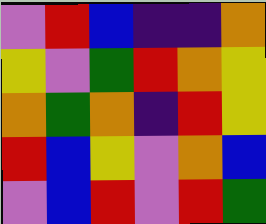[["violet", "red", "blue", "indigo", "indigo", "orange"], ["yellow", "violet", "green", "red", "orange", "yellow"], ["orange", "green", "orange", "indigo", "red", "yellow"], ["red", "blue", "yellow", "violet", "orange", "blue"], ["violet", "blue", "red", "violet", "red", "green"]]